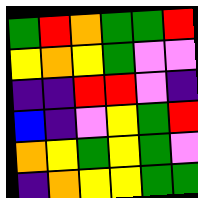[["green", "red", "orange", "green", "green", "red"], ["yellow", "orange", "yellow", "green", "violet", "violet"], ["indigo", "indigo", "red", "red", "violet", "indigo"], ["blue", "indigo", "violet", "yellow", "green", "red"], ["orange", "yellow", "green", "yellow", "green", "violet"], ["indigo", "orange", "yellow", "yellow", "green", "green"]]